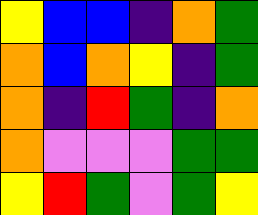[["yellow", "blue", "blue", "indigo", "orange", "green"], ["orange", "blue", "orange", "yellow", "indigo", "green"], ["orange", "indigo", "red", "green", "indigo", "orange"], ["orange", "violet", "violet", "violet", "green", "green"], ["yellow", "red", "green", "violet", "green", "yellow"]]